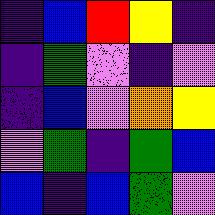[["indigo", "blue", "red", "yellow", "indigo"], ["indigo", "green", "violet", "indigo", "violet"], ["indigo", "blue", "violet", "orange", "yellow"], ["violet", "green", "indigo", "green", "blue"], ["blue", "indigo", "blue", "green", "violet"]]